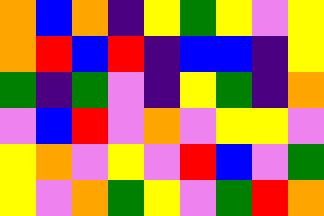[["orange", "blue", "orange", "indigo", "yellow", "green", "yellow", "violet", "yellow"], ["orange", "red", "blue", "red", "indigo", "blue", "blue", "indigo", "yellow"], ["green", "indigo", "green", "violet", "indigo", "yellow", "green", "indigo", "orange"], ["violet", "blue", "red", "violet", "orange", "violet", "yellow", "yellow", "violet"], ["yellow", "orange", "violet", "yellow", "violet", "red", "blue", "violet", "green"], ["yellow", "violet", "orange", "green", "yellow", "violet", "green", "red", "orange"]]